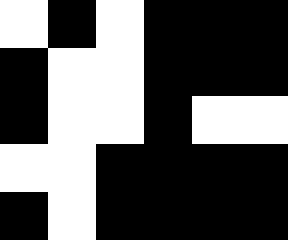[["white", "black", "white", "black", "black", "black"], ["black", "white", "white", "black", "black", "black"], ["black", "white", "white", "black", "white", "white"], ["white", "white", "black", "black", "black", "black"], ["black", "white", "black", "black", "black", "black"]]